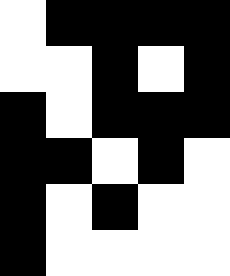[["white", "black", "black", "black", "black"], ["white", "white", "black", "white", "black"], ["black", "white", "black", "black", "black"], ["black", "black", "white", "black", "white"], ["black", "white", "black", "white", "white"], ["black", "white", "white", "white", "white"]]